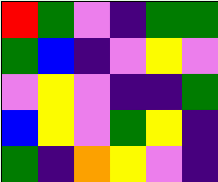[["red", "green", "violet", "indigo", "green", "green"], ["green", "blue", "indigo", "violet", "yellow", "violet"], ["violet", "yellow", "violet", "indigo", "indigo", "green"], ["blue", "yellow", "violet", "green", "yellow", "indigo"], ["green", "indigo", "orange", "yellow", "violet", "indigo"]]